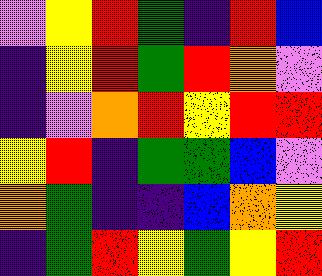[["violet", "yellow", "red", "green", "indigo", "red", "blue"], ["indigo", "yellow", "red", "green", "red", "orange", "violet"], ["indigo", "violet", "orange", "red", "yellow", "red", "red"], ["yellow", "red", "indigo", "green", "green", "blue", "violet"], ["orange", "green", "indigo", "indigo", "blue", "orange", "yellow"], ["indigo", "green", "red", "yellow", "green", "yellow", "red"]]